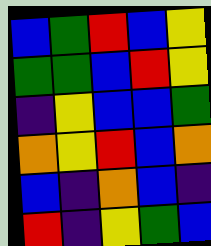[["blue", "green", "red", "blue", "yellow"], ["green", "green", "blue", "red", "yellow"], ["indigo", "yellow", "blue", "blue", "green"], ["orange", "yellow", "red", "blue", "orange"], ["blue", "indigo", "orange", "blue", "indigo"], ["red", "indigo", "yellow", "green", "blue"]]